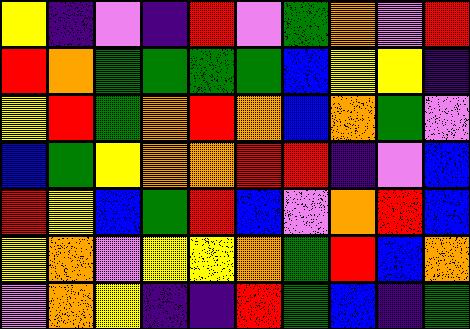[["yellow", "indigo", "violet", "indigo", "red", "violet", "green", "orange", "violet", "red"], ["red", "orange", "green", "green", "green", "green", "blue", "yellow", "yellow", "indigo"], ["yellow", "red", "green", "orange", "red", "orange", "blue", "orange", "green", "violet"], ["blue", "green", "yellow", "orange", "orange", "red", "red", "indigo", "violet", "blue"], ["red", "yellow", "blue", "green", "red", "blue", "violet", "orange", "red", "blue"], ["yellow", "orange", "violet", "yellow", "yellow", "orange", "green", "red", "blue", "orange"], ["violet", "orange", "yellow", "indigo", "indigo", "red", "green", "blue", "indigo", "green"]]